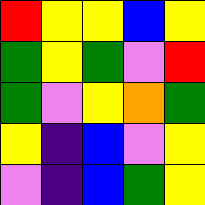[["red", "yellow", "yellow", "blue", "yellow"], ["green", "yellow", "green", "violet", "red"], ["green", "violet", "yellow", "orange", "green"], ["yellow", "indigo", "blue", "violet", "yellow"], ["violet", "indigo", "blue", "green", "yellow"]]